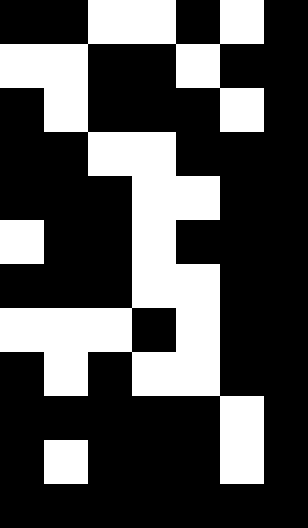[["black", "black", "white", "white", "black", "white", "black"], ["white", "white", "black", "black", "white", "black", "black"], ["black", "white", "black", "black", "black", "white", "black"], ["black", "black", "white", "white", "black", "black", "black"], ["black", "black", "black", "white", "white", "black", "black"], ["white", "black", "black", "white", "black", "black", "black"], ["black", "black", "black", "white", "white", "black", "black"], ["white", "white", "white", "black", "white", "black", "black"], ["black", "white", "black", "white", "white", "black", "black"], ["black", "black", "black", "black", "black", "white", "black"], ["black", "white", "black", "black", "black", "white", "black"], ["black", "black", "black", "black", "black", "black", "black"]]